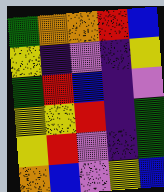[["green", "orange", "orange", "red", "blue"], ["yellow", "indigo", "violet", "indigo", "yellow"], ["green", "red", "blue", "indigo", "violet"], ["yellow", "yellow", "red", "indigo", "green"], ["yellow", "red", "violet", "indigo", "green"], ["orange", "blue", "violet", "yellow", "blue"]]